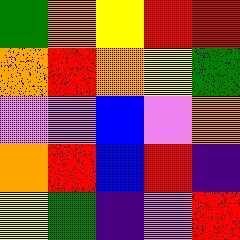[["green", "orange", "yellow", "red", "red"], ["orange", "red", "orange", "yellow", "green"], ["violet", "violet", "blue", "violet", "orange"], ["orange", "red", "blue", "red", "indigo"], ["yellow", "green", "indigo", "violet", "red"]]